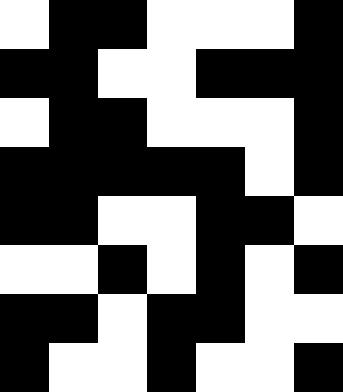[["white", "black", "black", "white", "white", "white", "black"], ["black", "black", "white", "white", "black", "black", "black"], ["white", "black", "black", "white", "white", "white", "black"], ["black", "black", "black", "black", "black", "white", "black"], ["black", "black", "white", "white", "black", "black", "white"], ["white", "white", "black", "white", "black", "white", "black"], ["black", "black", "white", "black", "black", "white", "white"], ["black", "white", "white", "black", "white", "white", "black"]]